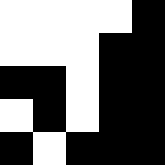[["white", "white", "white", "white", "black"], ["white", "white", "white", "black", "black"], ["black", "black", "white", "black", "black"], ["white", "black", "white", "black", "black"], ["black", "white", "black", "black", "black"]]